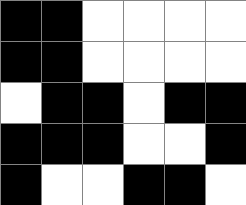[["black", "black", "white", "white", "white", "white"], ["black", "black", "white", "white", "white", "white"], ["white", "black", "black", "white", "black", "black"], ["black", "black", "black", "white", "white", "black"], ["black", "white", "white", "black", "black", "white"]]